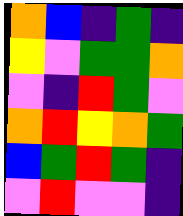[["orange", "blue", "indigo", "green", "indigo"], ["yellow", "violet", "green", "green", "orange"], ["violet", "indigo", "red", "green", "violet"], ["orange", "red", "yellow", "orange", "green"], ["blue", "green", "red", "green", "indigo"], ["violet", "red", "violet", "violet", "indigo"]]